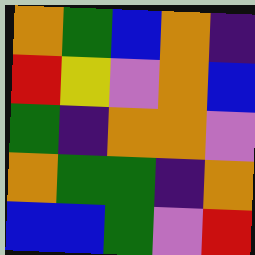[["orange", "green", "blue", "orange", "indigo"], ["red", "yellow", "violet", "orange", "blue"], ["green", "indigo", "orange", "orange", "violet"], ["orange", "green", "green", "indigo", "orange"], ["blue", "blue", "green", "violet", "red"]]